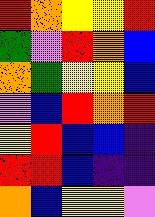[["red", "orange", "yellow", "yellow", "red"], ["green", "violet", "red", "orange", "blue"], ["orange", "green", "yellow", "yellow", "blue"], ["violet", "blue", "red", "orange", "red"], ["yellow", "red", "blue", "blue", "indigo"], ["red", "red", "blue", "indigo", "indigo"], ["orange", "blue", "yellow", "yellow", "violet"]]